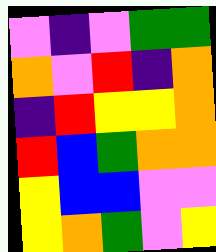[["violet", "indigo", "violet", "green", "green"], ["orange", "violet", "red", "indigo", "orange"], ["indigo", "red", "yellow", "yellow", "orange"], ["red", "blue", "green", "orange", "orange"], ["yellow", "blue", "blue", "violet", "violet"], ["yellow", "orange", "green", "violet", "yellow"]]